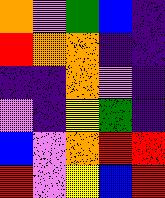[["orange", "violet", "green", "blue", "indigo"], ["red", "orange", "orange", "indigo", "indigo"], ["indigo", "indigo", "orange", "violet", "indigo"], ["violet", "indigo", "yellow", "green", "indigo"], ["blue", "violet", "orange", "red", "red"], ["red", "violet", "yellow", "blue", "red"]]